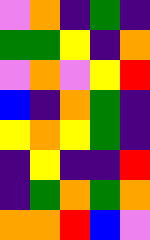[["violet", "orange", "indigo", "green", "indigo"], ["green", "green", "yellow", "indigo", "orange"], ["violet", "orange", "violet", "yellow", "red"], ["blue", "indigo", "orange", "green", "indigo"], ["yellow", "orange", "yellow", "green", "indigo"], ["indigo", "yellow", "indigo", "indigo", "red"], ["indigo", "green", "orange", "green", "orange"], ["orange", "orange", "red", "blue", "violet"]]